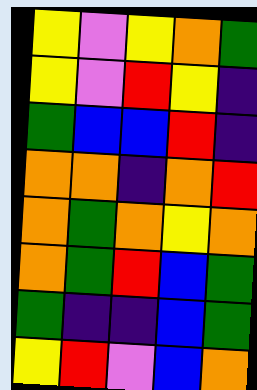[["yellow", "violet", "yellow", "orange", "green"], ["yellow", "violet", "red", "yellow", "indigo"], ["green", "blue", "blue", "red", "indigo"], ["orange", "orange", "indigo", "orange", "red"], ["orange", "green", "orange", "yellow", "orange"], ["orange", "green", "red", "blue", "green"], ["green", "indigo", "indigo", "blue", "green"], ["yellow", "red", "violet", "blue", "orange"]]